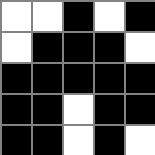[["white", "white", "black", "white", "black"], ["white", "black", "black", "black", "white"], ["black", "black", "black", "black", "black"], ["black", "black", "white", "black", "black"], ["black", "black", "white", "black", "white"]]